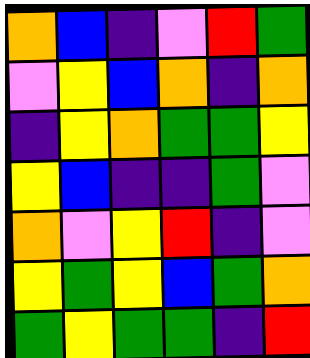[["orange", "blue", "indigo", "violet", "red", "green"], ["violet", "yellow", "blue", "orange", "indigo", "orange"], ["indigo", "yellow", "orange", "green", "green", "yellow"], ["yellow", "blue", "indigo", "indigo", "green", "violet"], ["orange", "violet", "yellow", "red", "indigo", "violet"], ["yellow", "green", "yellow", "blue", "green", "orange"], ["green", "yellow", "green", "green", "indigo", "red"]]